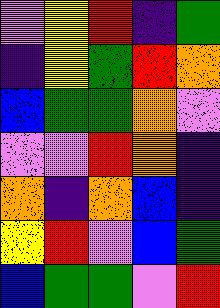[["violet", "yellow", "red", "indigo", "green"], ["indigo", "yellow", "green", "red", "orange"], ["blue", "green", "green", "orange", "violet"], ["violet", "violet", "red", "orange", "indigo"], ["orange", "indigo", "orange", "blue", "indigo"], ["yellow", "red", "violet", "blue", "green"], ["blue", "green", "green", "violet", "red"]]